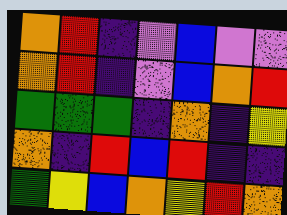[["orange", "red", "indigo", "violet", "blue", "violet", "violet"], ["orange", "red", "indigo", "violet", "blue", "orange", "red"], ["green", "green", "green", "indigo", "orange", "indigo", "yellow"], ["orange", "indigo", "red", "blue", "red", "indigo", "indigo"], ["green", "yellow", "blue", "orange", "yellow", "red", "orange"]]